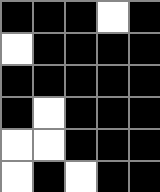[["black", "black", "black", "white", "black"], ["white", "black", "black", "black", "black"], ["black", "black", "black", "black", "black"], ["black", "white", "black", "black", "black"], ["white", "white", "black", "black", "black"], ["white", "black", "white", "black", "black"]]